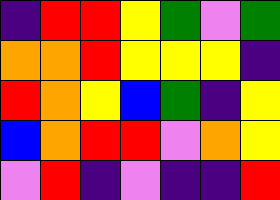[["indigo", "red", "red", "yellow", "green", "violet", "green"], ["orange", "orange", "red", "yellow", "yellow", "yellow", "indigo"], ["red", "orange", "yellow", "blue", "green", "indigo", "yellow"], ["blue", "orange", "red", "red", "violet", "orange", "yellow"], ["violet", "red", "indigo", "violet", "indigo", "indigo", "red"]]